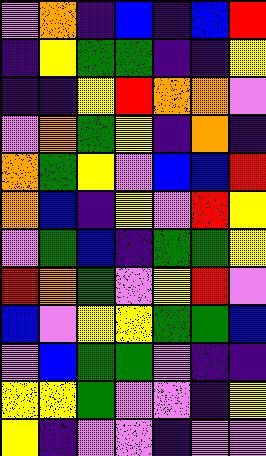[["violet", "orange", "indigo", "blue", "indigo", "blue", "red"], ["indigo", "yellow", "green", "green", "indigo", "indigo", "yellow"], ["indigo", "indigo", "yellow", "red", "orange", "orange", "violet"], ["violet", "orange", "green", "yellow", "indigo", "orange", "indigo"], ["orange", "green", "yellow", "violet", "blue", "blue", "red"], ["orange", "blue", "indigo", "yellow", "violet", "red", "yellow"], ["violet", "green", "blue", "indigo", "green", "green", "yellow"], ["red", "orange", "green", "violet", "yellow", "red", "violet"], ["blue", "violet", "yellow", "yellow", "green", "green", "blue"], ["violet", "blue", "green", "green", "violet", "indigo", "indigo"], ["yellow", "yellow", "green", "violet", "violet", "indigo", "yellow"], ["yellow", "indigo", "violet", "violet", "indigo", "violet", "violet"]]